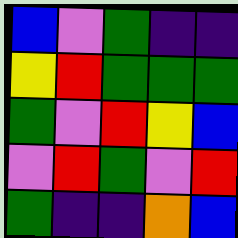[["blue", "violet", "green", "indigo", "indigo"], ["yellow", "red", "green", "green", "green"], ["green", "violet", "red", "yellow", "blue"], ["violet", "red", "green", "violet", "red"], ["green", "indigo", "indigo", "orange", "blue"]]